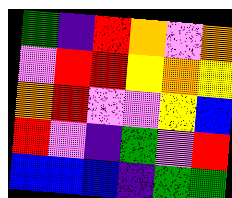[["green", "indigo", "red", "orange", "violet", "orange"], ["violet", "red", "red", "yellow", "orange", "yellow"], ["orange", "red", "violet", "violet", "yellow", "blue"], ["red", "violet", "indigo", "green", "violet", "red"], ["blue", "blue", "blue", "indigo", "green", "green"]]